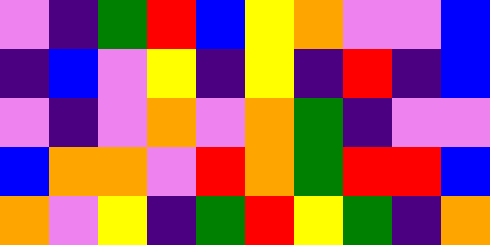[["violet", "indigo", "green", "red", "blue", "yellow", "orange", "violet", "violet", "blue"], ["indigo", "blue", "violet", "yellow", "indigo", "yellow", "indigo", "red", "indigo", "blue"], ["violet", "indigo", "violet", "orange", "violet", "orange", "green", "indigo", "violet", "violet"], ["blue", "orange", "orange", "violet", "red", "orange", "green", "red", "red", "blue"], ["orange", "violet", "yellow", "indigo", "green", "red", "yellow", "green", "indigo", "orange"]]